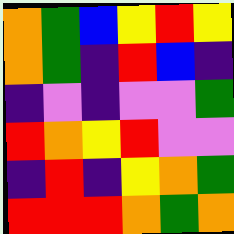[["orange", "green", "blue", "yellow", "red", "yellow"], ["orange", "green", "indigo", "red", "blue", "indigo"], ["indigo", "violet", "indigo", "violet", "violet", "green"], ["red", "orange", "yellow", "red", "violet", "violet"], ["indigo", "red", "indigo", "yellow", "orange", "green"], ["red", "red", "red", "orange", "green", "orange"]]